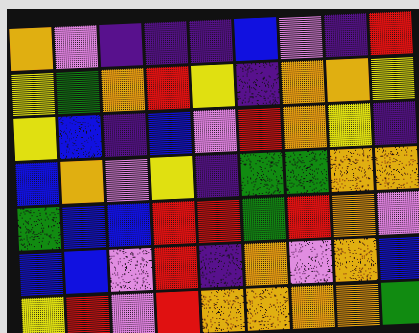[["orange", "violet", "indigo", "indigo", "indigo", "blue", "violet", "indigo", "red"], ["yellow", "green", "orange", "red", "yellow", "indigo", "orange", "orange", "yellow"], ["yellow", "blue", "indigo", "blue", "violet", "red", "orange", "yellow", "indigo"], ["blue", "orange", "violet", "yellow", "indigo", "green", "green", "orange", "orange"], ["green", "blue", "blue", "red", "red", "green", "red", "orange", "violet"], ["blue", "blue", "violet", "red", "indigo", "orange", "violet", "orange", "blue"], ["yellow", "red", "violet", "red", "orange", "orange", "orange", "orange", "green"]]